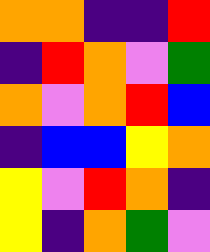[["orange", "orange", "indigo", "indigo", "red"], ["indigo", "red", "orange", "violet", "green"], ["orange", "violet", "orange", "red", "blue"], ["indigo", "blue", "blue", "yellow", "orange"], ["yellow", "violet", "red", "orange", "indigo"], ["yellow", "indigo", "orange", "green", "violet"]]